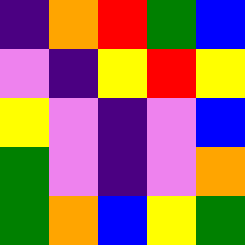[["indigo", "orange", "red", "green", "blue"], ["violet", "indigo", "yellow", "red", "yellow"], ["yellow", "violet", "indigo", "violet", "blue"], ["green", "violet", "indigo", "violet", "orange"], ["green", "orange", "blue", "yellow", "green"]]